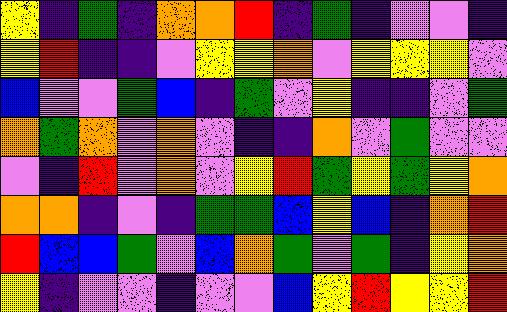[["yellow", "indigo", "green", "indigo", "orange", "orange", "red", "indigo", "green", "indigo", "violet", "violet", "indigo"], ["yellow", "red", "indigo", "indigo", "violet", "yellow", "yellow", "orange", "violet", "yellow", "yellow", "yellow", "violet"], ["blue", "violet", "violet", "green", "blue", "indigo", "green", "violet", "yellow", "indigo", "indigo", "violet", "green"], ["orange", "green", "orange", "violet", "orange", "violet", "indigo", "indigo", "orange", "violet", "green", "violet", "violet"], ["violet", "indigo", "red", "violet", "orange", "violet", "yellow", "red", "green", "yellow", "green", "yellow", "orange"], ["orange", "orange", "indigo", "violet", "indigo", "green", "green", "blue", "yellow", "blue", "indigo", "orange", "red"], ["red", "blue", "blue", "green", "violet", "blue", "orange", "green", "violet", "green", "indigo", "yellow", "orange"], ["yellow", "indigo", "violet", "violet", "indigo", "violet", "violet", "blue", "yellow", "red", "yellow", "yellow", "red"]]